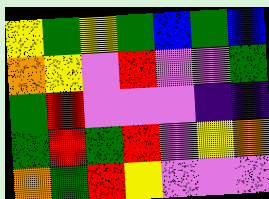[["yellow", "green", "yellow", "green", "blue", "green", "blue"], ["orange", "yellow", "violet", "red", "violet", "violet", "green"], ["green", "red", "violet", "violet", "violet", "indigo", "indigo"], ["green", "red", "green", "red", "violet", "yellow", "orange"], ["orange", "green", "red", "yellow", "violet", "violet", "violet"]]